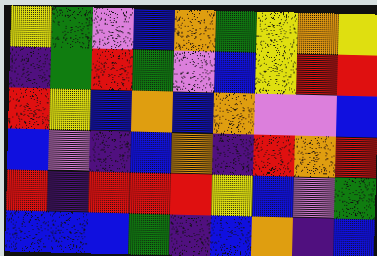[["yellow", "green", "violet", "blue", "orange", "green", "yellow", "orange", "yellow"], ["indigo", "green", "red", "green", "violet", "blue", "yellow", "red", "red"], ["red", "yellow", "blue", "orange", "blue", "orange", "violet", "violet", "blue"], ["blue", "violet", "indigo", "blue", "orange", "indigo", "red", "orange", "red"], ["red", "indigo", "red", "red", "red", "yellow", "blue", "violet", "green"], ["blue", "blue", "blue", "green", "indigo", "blue", "orange", "indigo", "blue"]]